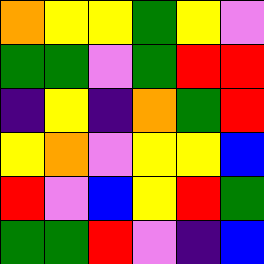[["orange", "yellow", "yellow", "green", "yellow", "violet"], ["green", "green", "violet", "green", "red", "red"], ["indigo", "yellow", "indigo", "orange", "green", "red"], ["yellow", "orange", "violet", "yellow", "yellow", "blue"], ["red", "violet", "blue", "yellow", "red", "green"], ["green", "green", "red", "violet", "indigo", "blue"]]